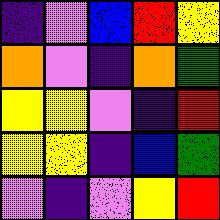[["indigo", "violet", "blue", "red", "yellow"], ["orange", "violet", "indigo", "orange", "green"], ["yellow", "yellow", "violet", "indigo", "red"], ["yellow", "yellow", "indigo", "blue", "green"], ["violet", "indigo", "violet", "yellow", "red"]]